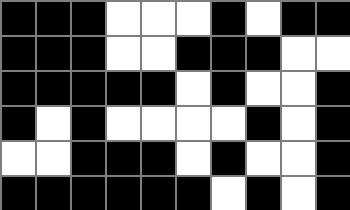[["black", "black", "black", "white", "white", "white", "black", "white", "black", "black"], ["black", "black", "black", "white", "white", "black", "black", "black", "white", "white"], ["black", "black", "black", "black", "black", "white", "black", "white", "white", "black"], ["black", "white", "black", "white", "white", "white", "white", "black", "white", "black"], ["white", "white", "black", "black", "black", "white", "black", "white", "white", "black"], ["black", "black", "black", "black", "black", "black", "white", "black", "white", "black"]]